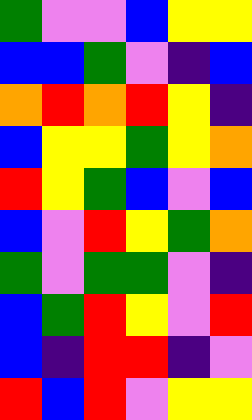[["green", "violet", "violet", "blue", "yellow", "yellow"], ["blue", "blue", "green", "violet", "indigo", "blue"], ["orange", "red", "orange", "red", "yellow", "indigo"], ["blue", "yellow", "yellow", "green", "yellow", "orange"], ["red", "yellow", "green", "blue", "violet", "blue"], ["blue", "violet", "red", "yellow", "green", "orange"], ["green", "violet", "green", "green", "violet", "indigo"], ["blue", "green", "red", "yellow", "violet", "red"], ["blue", "indigo", "red", "red", "indigo", "violet"], ["red", "blue", "red", "violet", "yellow", "yellow"]]